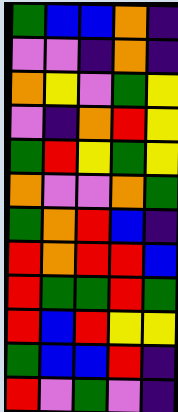[["green", "blue", "blue", "orange", "indigo"], ["violet", "violet", "indigo", "orange", "indigo"], ["orange", "yellow", "violet", "green", "yellow"], ["violet", "indigo", "orange", "red", "yellow"], ["green", "red", "yellow", "green", "yellow"], ["orange", "violet", "violet", "orange", "green"], ["green", "orange", "red", "blue", "indigo"], ["red", "orange", "red", "red", "blue"], ["red", "green", "green", "red", "green"], ["red", "blue", "red", "yellow", "yellow"], ["green", "blue", "blue", "red", "indigo"], ["red", "violet", "green", "violet", "indigo"]]